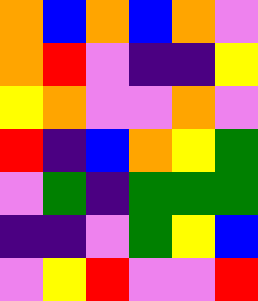[["orange", "blue", "orange", "blue", "orange", "violet"], ["orange", "red", "violet", "indigo", "indigo", "yellow"], ["yellow", "orange", "violet", "violet", "orange", "violet"], ["red", "indigo", "blue", "orange", "yellow", "green"], ["violet", "green", "indigo", "green", "green", "green"], ["indigo", "indigo", "violet", "green", "yellow", "blue"], ["violet", "yellow", "red", "violet", "violet", "red"]]